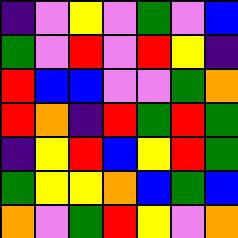[["indigo", "violet", "yellow", "violet", "green", "violet", "blue"], ["green", "violet", "red", "violet", "red", "yellow", "indigo"], ["red", "blue", "blue", "violet", "violet", "green", "orange"], ["red", "orange", "indigo", "red", "green", "red", "green"], ["indigo", "yellow", "red", "blue", "yellow", "red", "green"], ["green", "yellow", "yellow", "orange", "blue", "green", "blue"], ["orange", "violet", "green", "red", "yellow", "violet", "orange"]]